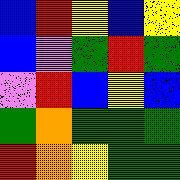[["blue", "red", "yellow", "blue", "yellow"], ["blue", "violet", "green", "red", "green"], ["violet", "red", "blue", "yellow", "blue"], ["green", "orange", "green", "green", "green"], ["red", "orange", "yellow", "green", "green"]]